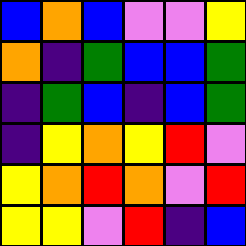[["blue", "orange", "blue", "violet", "violet", "yellow"], ["orange", "indigo", "green", "blue", "blue", "green"], ["indigo", "green", "blue", "indigo", "blue", "green"], ["indigo", "yellow", "orange", "yellow", "red", "violet"], ["yellow", "orange", "red", "orange", "violet", "red"], ["yellow", "yellow", "violet", "red", "indigo", "blue"]]